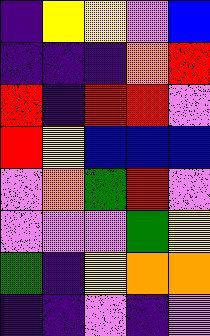[["indigo", "yellow", "yellow", "violet", "blue"], ["indigo", "indigo", "indigo", "orange", "red"], ["red", "indigo", "red", "red", "violet"], ["red", "yellow", "blue", "blue", "blue"], ["violet", "orange", "green", "red", "violet"], ["violet", "violet", "violet", "green", "yellow"], ["green", "indigo", "yellow", "orange", "orange"], ["indigo", "indigo", "violet", "indigo", "violet"]]